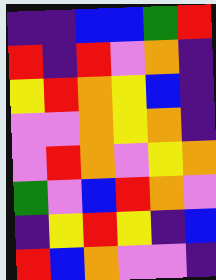[["indigo", "indigo", "blue", "blue", "green", "red"], ["red", "indigo", "red", "violet", "orange", "indigo"], ["yellow", "red", "orange", "yellow", "blue", "indigo"], ["violet", "violet", "orange", "yellow", "orange", "indigo"], ["violet", "red", "orange", "violet", "yellow", "orange"], ["green", "violet", "blue", "red", "orange", "violet"], ["indigo", "yellow", "red", "yellow", "indigo", "blue"], ["red", "blue", "orange", "violet", "violet", "indigo"]]